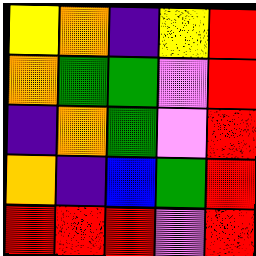[["yellow", "orange", "indigo", "yellow", "red"], ["orange", "green", "green", "violet", "red"], ["indigo", "orange", "green", "violet", "red"], ["orange", "indigo", "blue", "green", "red"], ["red", "red", "red", "violet", "red"]]